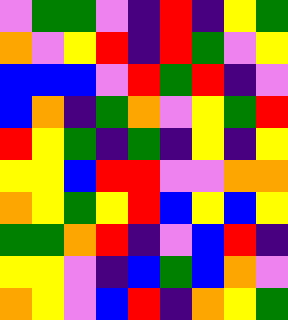[["violet", "green", "green", "violet", "indigo", "red", "indigo", "yellow", "green"], ["orange", "violet", "yellow", "red", "indigo", "red", "green", "violet", "yellow"], ["blue", "blue", "blue", "violet", "red", "green", "red", "indigo", "violet"], ["blue", "orange", "indigo", "green", "orange", "violet", "yellow", "green", "red"], ["red", "yellow", "green", "indigo", "green", "indigo", "yellow", "indigo", "yellow"], ["yellow", "yellow", "blue", "red", "red", "violet", "violet", "orange", "orange"], ["orange", "yellow", "green", "yellow", "red", "blue", "yellow", "blue", "yellow"], ["green", "green", "orange", "red", "indigo", "violet", "blue", "red", "indigo"], ["yellow", "yellow", "violet", "indigo", "blue", "green", "blue", "orange", "violet"], ["orange", "yellow", "violet", "blue", "red", "indigo", "orange", "yellow", "green"]]